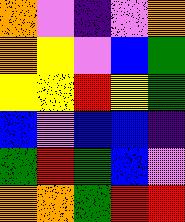[["orange", "violet", "indigo", "violet", "orange"], ["orange", "yellow", "violet", "blue", "green"], ["yellow", "yellow", "red", "yellow", "green"], ["blue", "violet", "blue", "blue", "indigo"], ["green", "red", "green", "blue", "violet"], ["orange", "orange", "green", "red", "red"]]